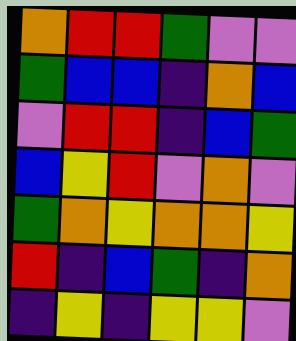[["orange", "red", "red", "green", "violet", "violet"], ["green", "blue", "blue", "indigo", "orange", "blue"], ["violet", "red", "red", "indigo", "blue", "green"], ["blue", "yellow", "red", "violet", "orange", "violet"], ["green", "orange", "yellow", "orange", "orange", "yellow"], ["red", "indigo", "blue", "green", "indigo", "orange"], ["indigo", "yellow", "indigo", "yellow", "yellow", "violet"]]